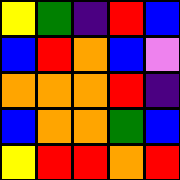[["yellow", "green", "indigo", "red", "blue"], ["blue", "red", "orange", "blue", "violet"], ["orange", "orange", "orange", "red", "indigo"], ["blue", "orange", "orange", "green", "blue"], ["yellow", "red", "red", "orange", "red"]]